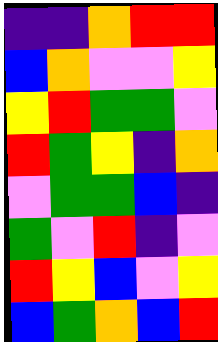[["indigo", "indigo", "orange", "red", "red"], ["blue", "orange", "violet", "violet", "yellow"], ["yellow", "red", "green", "green", "violet"], ["red", "green", "yellow", "indigo", "orange"], ["violet", "green", "green", "blue", "indigo"], ["green", "violet", "red", "indigo", "violet"], ["red", "yellow", "blue", "violet", "yellow"], ["blue", "green", "orange", "blue", "red"]]